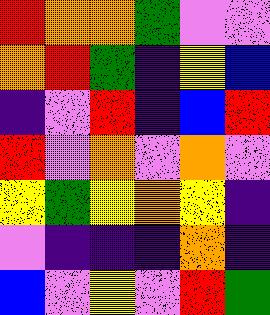[["red", "orange", "orange", "green", "violet", "violet"], ["orange", "red", "green", "indigo", "yellow", "blue"], ["indigo", "violet", "red", "indigo", "blue", "red"], ["red", "violet", "orange", "violet", "orange", "violet"], ["yellow", "green", "yellow", "orange", "yellow", "indigo"], ["violet", "indigo", "indigo", "indigo", "orange", "indigo"], ["blue", "violet", "yellow", "violet", "red", "green"]]